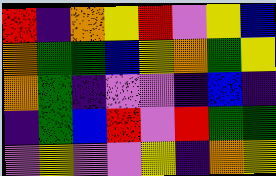[["red", "indigo", "orange", "yellow", "red", "violet", "yellow", "blue"], ["orange", "green", "green", "blue", "yellow", "orange", "green", "yellow"], ["orange", "green", "indigo", "violet", "violet", "indigo", "blue", "indigo"], ["indigo", "green", "blue", "red", "violet", "red", "green", "green"], ["violet", "yellow", "violet", "violet", "yellow", "indigo", "orange", "yellow"]]